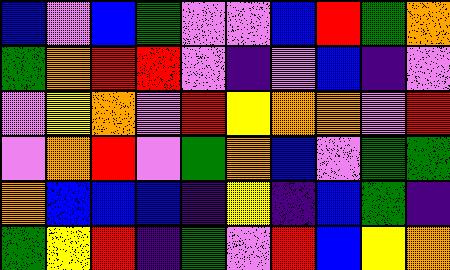[["blue", "violet", "blue", "green", "violet", "violet", "blue", "red", "green", "orange"], ["green", "orange", "red", "red", "violet", "indigo", "violet", "blue", "indigo", "violet"], ["violet", "yellow", "orange", "violet", "red", "yellow", "orange", "orange", "violet", "red"], ["violet", "orange", "red", "violet", "green", "orange", "blue", "violet", "green", "green"], ["orange", "blue", "blue", "blue", "indigo", "yellow", "indigo", "blue", "green", "indigo"], ["green", "yellow", "red", "indigo", "green", "violet", "red", "blue", "yellow", "orange"]]